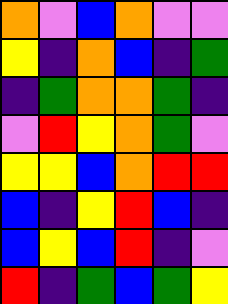[["orange", "violet", "blue", "orange", "violet", "violet"], ["yellow", "indigo", "orange", "blue", "indigo", "green"], ["indigo", "green", "orange", "orange", "green", "indigo"], ["violet", "red", "yellow", "orange", "green", "violet"], ["yellow", "yellow", "blue", "orange", "red", "red"], ["blue", "indigo", "yellow", "red", "blue", "indigo"], ["blue", "yellow", "blue", "red", "indigo", "violet"], ["red", "indigo", "green", "blue", "green", "yellow"]]